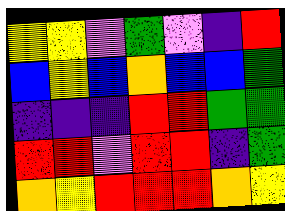[["yellow", "yellow", "violet", "green", "violet", "indigo", "red"], ["blue", "yellow", "blue", "orange", "blue", "blue", "green"], ["indigo", "indigo", "indigo", "red", "red", "green", "green"], ["red", "red", "violet", "red", "red", "indigo", "green"], ["orange", "yellow", "red", "red", "red", "orange", "yellow"]]